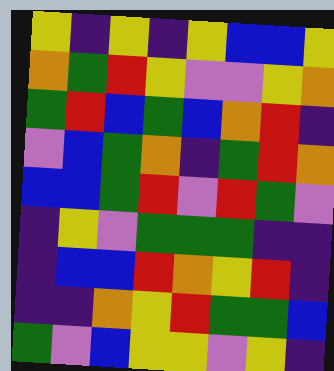[["yellow", "indigo", "yellow", "indigo", "yellow", "blue", "blue", "yellow"], ["orange", "green", "red", "yellow", "violet", "violet", "yellow", "orange"], ["green", "red", "blue", "green", "blue", "orange", "red", "indigo"], ["violet", "blue", "green", "orange", "indigo", "green", "red", "orange"], ["blue", "blue", "green", "red", "violet", "red", "green", "violet"], ["indigo", "yellow", "violet", "green", "green", "green", "indigo", "indigo"], ["indigo", "blue", "blue", "red", "orange", "yellow", "red", "indigo"], ["indigo", "indigo", "orange", "yellow", "red", "green", "green", "blue"], ["green", "violet", "blue", "yellow", "yellow", "violet", "yellow", "indigo"]]